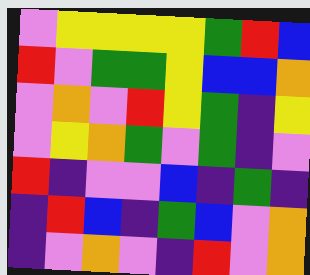[["violet", "yellow", "yellow", "yellow", "yellow", "green", "red", "blue"], ["red", "violet", "green", "green", "yellow", "blue", "blue", "orange"], ["violet", "orange", "violet", "red", "yellow", "green", "indigo", "yellow"], ["violet", "yellow", "orange", "green", "violet", "green", "indigo", "violet"], ["red", "indigo", "violet", "violet", "blue", "indigo", "green", "indigo"], ["indigo", "red", "blue", "indigo", "green", "blue", "violet", "orange"], ["indigo", "violet", "orange", "violet", "indigo", "red", "violet", "orange"]]